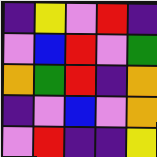[["indigo", "yellow", "violet", "red", "indigo"], ["violet", "blue", "red", "violet", "green"], ["orange", "green", "red", "indigo", "orange"], ["indigo", "violet", "blue", "violet", "orange"], ["violet", "red", "indigo", "indigo", "yellow"]]